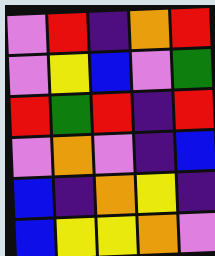[["violet", "red", "indigo", "orange", "red"], ["violet", "yellow", "blue", "violet", "green"], ["red", "green", "red", "indigo", "red"], ["violet", "orange", "violet", "indigo", "blue"], ["blue", "indigo", "orange", "yellow", "indigo"], ["blue", "yellow", "yellow", "orange", "violet"]]